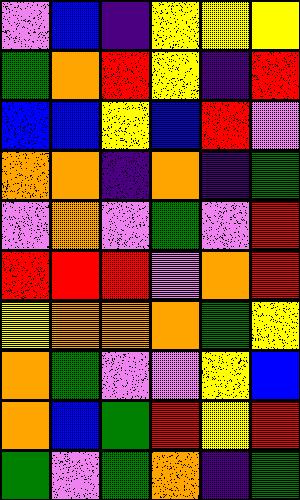[["violet", "blue", "indigo", "yellow", "yellow", "yellow"], ["green", "orange", "red", "yellow", "indigo", "red"], ["blue", "blue", "yellow", "blue", "red", "violet"], ["orange", "orange", "indigo", "orange", "indigo", "green"], ["violet", "orange", "violet", "green", "violet", "red"], ["red", "red", "red", "violet", "orange", "red"], ["yellow", "orange", "orange", "orange", "green", "yellow"], ["orange", "green", "violet", "violet", "yellow", "blue"], ["orange", "blue", "green", "red", "yellow", "red"], ["green", "violet", "green", "orange", "indigo", "green"]]